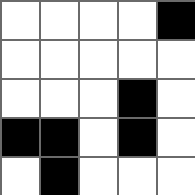[["white", "white", "white", "white", "black"], ["white", "white", "white", "white", "white"], ["white", "white", "white", "black", "white"], ["black", "black", "white", "black", "white"], ["white", "black", "white", "white", "white"]]